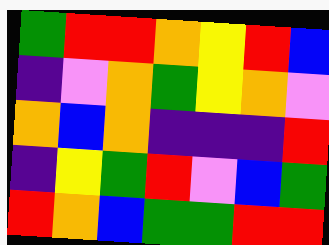[["green", "red", "red", "orange", "yellow", "red", "blue"], ["indigo", "violet", "orange", "green", "yellow", "orange", "violet"], ["orange", "blue", "orange", "indigo", "indigo", "indigo", "red"], ["indigo", "yellow", "green", "red", "violet", "blue", "green"], ["red", "orange", "blue", "green", "green", "red", "red"]]